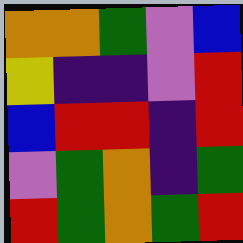[["orange", "orange", "green", "violet", "blue"], ["yellow", "indigo", "indigo", "violet", "red"], ["blue", "red", "red", "indigo", "red"], ["violet", "green", "orange", "indigo", "green"], ["red", "green", "orange", "green", "red"]]